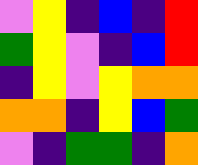[["violet", "yellow", "indigo", "blue", "indigo", "red"], ["green", "yellow", "violet", "indigo", "blue", "red"], ["indigo", "yellow", "violet", "yellow", "orange", "orange"], ["orange", "orange", "indigo", "yellow", "blue", "green"], ["violet", "indigo", "green", "green", "indigo", "orange"]]